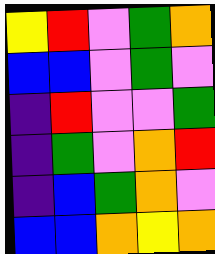[["yellow", "red", "violet", "green", "orange"], ["blue", "blue", "violet", "green", "violet"], ["indigo", "red", "violet", "violet", "green"], ["indigo", "green", "violet", "orange", "red"], ["indigo", "blue", "green", "orange", "violet"], ["blue", "blue", "orange", "yellow", "orange"]]